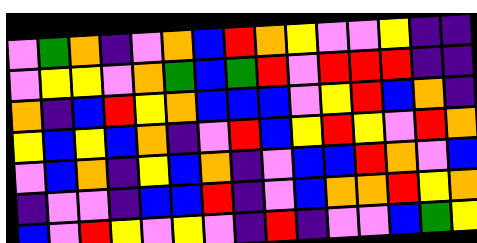[["violet", "green", "orange", "indigo", "violet", "orange", "blue", "red", "orange", "yellow", "violet", "violet", "yellow", "indigo", "indigo"], ["violet", "yellow", "yellow", "violet", "orange", "green", "blue", "green", "red", "violet", "red", "red", "red", "indigo", "indigo"], ["orange", "indigo", "blue", "red", "yellow", "orange", "blue", "blue", "blue", "violet", "yellow", "red", "blue", "orange", "indigo"], ["yellow", "blue", "yellow", "blue", "orange", "indigo", "violet", "red", "blue", "yellow", "red", "yellow", "violet", "red", "orange"], ["violet", "blue", "orange", "indigo", "yellow", "blue", "orange", "indigo", "violet", "blue", "blue", "red", "orange", "violet", "blue"], ["indigo", "violet", "violet", "indigo", "blue", "blue", "red", "indigo", "violet", "blue", "orange", "orange", "red", "yellow", "orange"], ["blue", "violet", "red", "yellow", "violet", "yellow", "violet", "indigo", "red", "indigo", "violet", "violet", "blue", "green", "yellow"]]